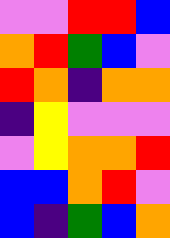[["violet", "violet", "red", "red", "blue"], ["orange", "red", "green", "blue", "violet"], ["red", "orange", "indigo", "orange", "orange"], ["indigo", "yellow", "violet", "violet", "violet"], ["violet", "yellow", "orange", "orange", "red"], ["blue", "blue", "orange", "red", "violet"], ["blue", "indigo", "green", "blue", "orange"]]